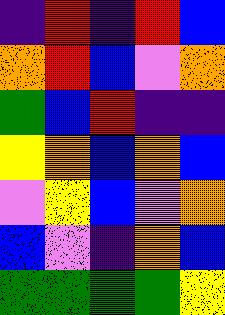[["indigo", "red", "indigo", "red", "blue"], ["orange", "red", "blue", "violet", "orange"], ["green", "blue", "red", "indigo", "indigo"], ["yellow", "orange", "blue", "orange", "blue"], ["violet", "yellow", "blue", "violet", "orange"], ["blue", "violet", "indigo", "orange", "blue"], ["green", "green", "green", "green", "yellow"]]